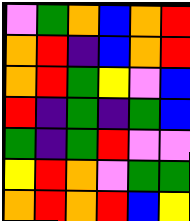[["violet", "green", "orange", "blue", "orange", "red"], ["orange", "red", "indigo", "blue", "orange", "red"], ["orange", "red", "green", "yellow", "violet", "blue"], ["red", "indigo", "green", "indigo", "green", "blue"], ["green", "indigo", "green", "red", "violet", "violet"], ["yellow", "red", "orange", "violet", "green", "green"], ["orange", "red", "orange", "red", "blue", "yellow"]]